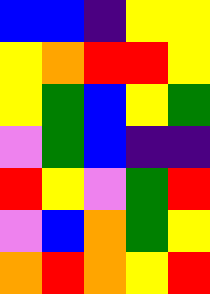[["blue", "blue", "indigo", "yellow", "yellow"], ["yellow", "orange", "red", "red", "yellow"], ["yellow", "green", "blue", "yellow", "green"], ["violet", "green", "blue", "indigo", "indigo"], ["red", "yellow", "violet", "green", "red"], ["violet", "blue", "orange", "green", "yellow"], ["orange", "red", "orange", "yellow", "red"]]